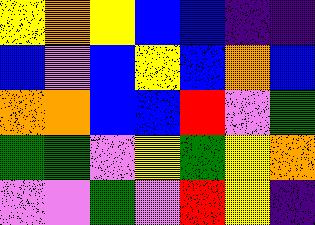[["yellow", "orange", "yellow", "blue", "blue", "indigo", "indigo"], ["blue", "violet", "blue", "yellow", "blue", "orange", "blue"], ["orange", "orange", "blue", "blue", "red", "violet", "green"], ["green", "green", "violet", "yellow", "green", "yellow", "orange"], ["violet", "violet", "green", "violet", "red", "yellow", "indigo"]]